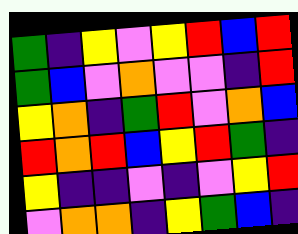[["green", "indigo", "yellow", "violet", "yellow", "red", "blue", "red"], ["green", "blue", "violet", "orange", "violet", "violet", "indigo", "red"], ["yellow", "orange", "indigo", "green", "red", "violet", "orange", "blue"], ["red", "orange", "red", "blue", "yellow", "red", "green", "indigo"], ["yellow", "indigo", "indigo", "violet", "indigo", "violet", "yellow", "red"], ["violet", "orange", "orange", "indigo", "yellow", "green", "blue", "indigo"]]